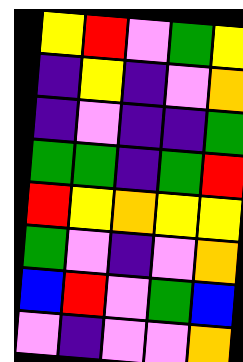[["yellow", "red", "violet", "green", "yellow"], ["indigo", "yellow", "indigo", "violet", "orange"], ["indigo", "violet", "indigo", "indigo", "green"], ["green", "green", "indigo", "green", "red"], ["red", "yellow", "orange", "yellow", "yellow"], ["green", "violet", "indigo", "violet", "orange"], ["blue", "red", "violet", "green", "blue"], ["violet", "indigo", "violet", "violet", "orange"]]